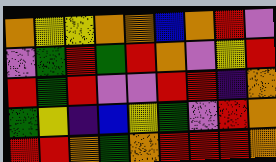[["orange", "yellow", "yellow", "orange", "orange", "blue", "orange", "red", "violet"], ["violet", "green", "red", "green", "red", "orange", "violet", "yellow", "red"], ["red", "green", "red", "violet", "violet", "red", "red", "indigo", "orange"], ["green", "yellow", "indigo", "blue", "yellow", "green", "violet", "red", "orange"], ["red", "red", "orange", "green", "orange", "red", "red", "red", "orange"]]